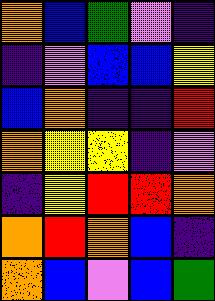[["orange", "blue", "green", "violet", "indigo"], ["indigo", "violet", "blue", "blue", "yellow"], ["blue", "orange", "indigo", "indigo", "red"], ["orange", "yellow", "yellow", "indigo", "violet"], ["indigo", "yellow", "red", "red", "orange"], ["orange", "red", "orange", "blue", "indigo"], ["orange", "blue", "violet", "blue", "green"]]